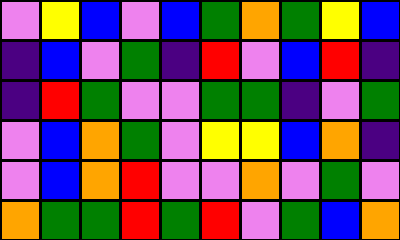[["violet", "yellow", "blue", "violet", "blue", "green", "orange", "green", "yellow", "blue"], ["indigo", "blue", "violet", "green", "indigo", "red", "violet", "blue", "red", "indigo"], ["indigo", "red", "green", "violet", "violet", "green", "green", "indigo", "violet", "green"], ["violet", "blue", "orange", "green", "violet", "yellow", "yellow", "blue", "orange", "indigo"], ["violet", "blue", "orange", "red", "violet", "violet", "orange", "violet", "green", "violet"], ["orange", "green", "green", "red", "green", "red", "violet", "green", "blue", "orange"]]